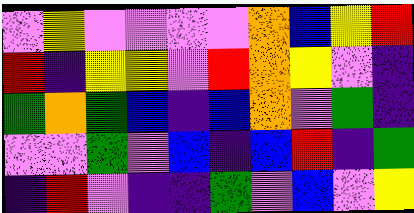[["violet", "yellow", "violet", "violet", "violet", "violet", "orange", "blue", "yellow", "red"], ["red", "indigo", "yellow", "yellow", "violet", "red", "orange", "yellow", "violet", "indigo"], ["green", "orange", "green", "blue", "indigo", "blue", "orange", "violet", "green", "indigo"], ["violet", "violet", "green", "violet", "blue", "indigo", "blue", "red", "indigo", "green"], ["indigo", "red", "violet", "indigo", "indigo", "green", "violet", "blue", "violet", "yellow"]]